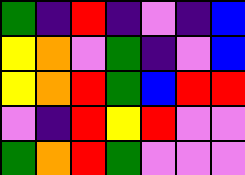[["green", "indigo", "red", "indigo", "violet", "indigo", "blue"], ["yellow", "orange", "violet", "green", "indigo", "violet", "blue"], ["yellow", "orange", "red", "green", "blue", "red", "red"], ["violet", "indigo", "red", "yellow", "red", "violet", "violet"], ["green", "orange", "red", "green", "violet", "violet", "violet"]]